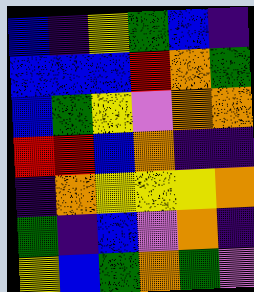[["blue", "indigo", "yellow", "green", "blue", "indigo"], ["blue", "blue", "blue", "red", "orange", "green"], ["blue", "green", "yellow", "violet", "orange", "orange"], ["red", "red", "blue", "orange", "indigo", "indigo"], ["indigo", "orange", "yellow", "yellow", "yellow", "orange"], ["green", "indigo", "blue", "violet", "orange", "indigo"], ["yellow", "blue", "green", "orange", "green", "violet"]]